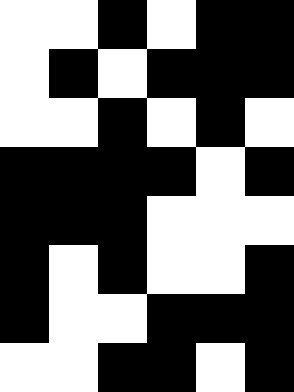[["white", "white", "black", "white", "black", "black"], ["white", "black", "white", "black", "black", "black"], ["white", "white", "black", "white", "black", "white"], ["black", "black", "black", "black", "white", "black"], ["black", "black", "black", "white", "white", "white"], ["black", "white", "black", "white", "white", "black"], ["black", "white", "white", "black", "black", "black"], ["white", "white", "black", "black", "white", "black"]]